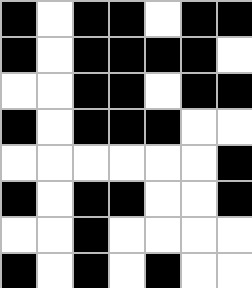[["black", "white", "black", "black", "white", "black", "black"], ["black", "white", "black", "black", "black", "black", "white"], ["white", "white", "black", "black", "white", "black", "black"], ["black", "white", "black", "black", "black", "white", "white"], ["white", "white", "white", "white", "white", "white", "black"], ["black", "white", "black", "black", "white", "white", "black"], ["white", "white", "black", "white", "white", "white", "white"], ["black", "white", "black", "white", "black", "white", "white"]]